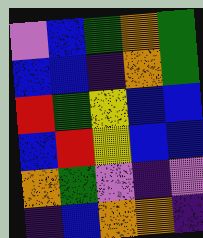[["violet", "blue", "green", "orange", "green"], ["blue", "blue", "indigo", "orange", "green"], ["red", "green", "yellow", "blue", "blue"], ["blue", "red", "yellow", "blue", "blue"], ["orange", "green", "violet", "indigo", "violet"], ["indigo", "blue", "orange", "orange", "indigo"]]